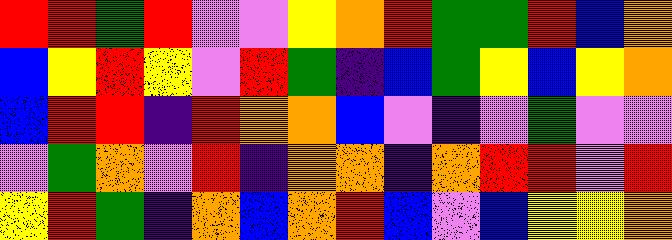[["red", "red", "green", "red", "violet", "violet", "yellow", "orange", "red", "green", "green", "red", "blue", "orange"], ["blue", "yellow", "red", "yellow", "violet", "red", "green", "indigo", "blue", "green", "yellow", "blue", "yellow", "orange"], ["blue", "red", "red", "indigo", "red", "orange", "orange", "blue", "violet", "indigo", "violet", "green", "violet", "violet"], ["violet", "green", "orange", "violet", "red", "indigo", "orange", "orange", "indigo", "orange", "red", "red", "violet", "red"], ["yellow", "red", "green", "indigo", "orange", "blue", "orange", "red", "blue", "violet", "blue", "yellow", "yellow", "orange"]]